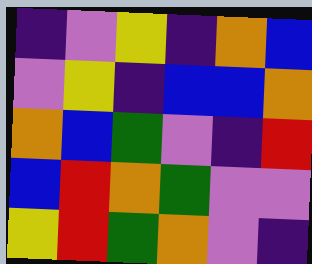[["indigo", "violet", "yellow", "indigo", "orange", "blue"], ["violet", "yellow", "indigo", "blue", "blue", "orange"], ["orange", "blue", "green", "violet", "indigo", "red"], ["blue", "red", "orange", "green", "violet", "violet"], ["yellow", "red", "green", "orange", "violet", "indigo"]]